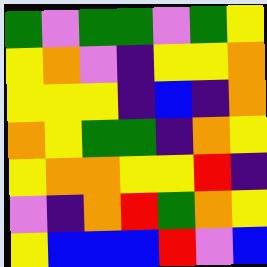[["green", "violet", "green", "green", "violet", "green", "yellow"], ["yellow", "orange", "violet", "indigo", "yellow", "yellow", "orange"], ["yellow", "yellow", "yellow", "indigo", "blue", "indigo", "orange"], ["orange", "yellow", "green", "green", "indigo", "orange", "yellow"], ["yellow", "orange", "orange", "yellow", "yellow", "red", "indigo"], ["violet", "indigo", "orange", "red", "green", "orange", "yellow"], ["yellow", "blue", "blue", "blue", "red", "violet", "blue"]]